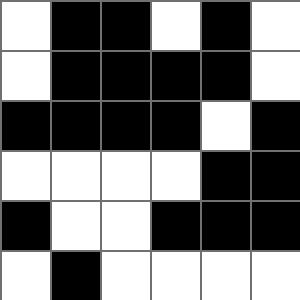[["white", "black", "black", "white", "black", "white"], ["white", "black", "black", "black", "black", "white"], ["black", "black", "black", "black", "white", "black"], ["white", "white", "white", "white", "black", "black"], ["black", "white", "white", "black", "black", "black"], ["white", "black", "white", "white", "white", "white"]]